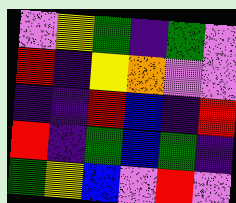[["violet", "yellow", "green", "indigo", "green", "violet"], ["red", "indigo", "yellow", "orange", "violet", "violet"], ["indigo", "indigo", "red", "blue", "indigo", "red"], ["red", "indigo", "green", "blue", "green", "indigo"], ["green", "yellow", "blue", "violet", "red", "violet"]]